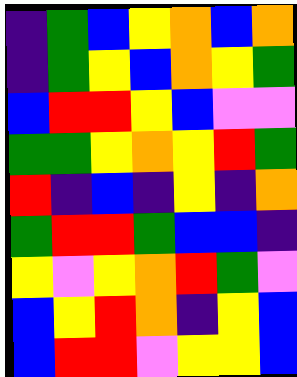[["indigo", "green", "blue", "yellow", "orange", "blue", "orange"], ["indigo", "green", "yellow", "blue", "orange", "yellow", "green"], ["blue", "red", "red", "yellow", "blue", "violet", "violet"], ["green", "green", "yellow", "orange", "yellow", "red", "green"], ["red", "indigo", "blue", "indigo", "yellow", "indigo", "orange"], ["green", "red", "red", "green", "blue", "blue", "indigo"], ["yellow", "violet", "yellow", "orange", "red", "green", "violet"], ["blue", "yellow", "red", "orange", "indigo", "yellow", "blue"], ["blue", "red", "red", "violet", "yellow", "yellow", "blue"]]